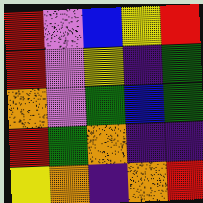[["red", "violet", "blue", "yellow", "red"], ["red", "violet", "yellow", "indigo", "green"], ["orange", "violet", "green", "blue", "green"], ["red", "green", "orange", "indigo", "indigo"], ["yellow", "orange", "indigo", "orange", "red"]]